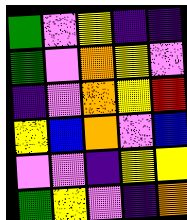[["green", "violet", "yellow", "indigo", "indigo"], ["green", "violet", "orange", "yellow", "violet"], ["indigo", "violet", "orange", "yellow", "red"], ["yellow", "blue", "orange", "violet", "blue"], ["violet", "violet", "indigo", "yellow", "yellow"], ["green", "yellow", "violet", "indigo", "orange"]]